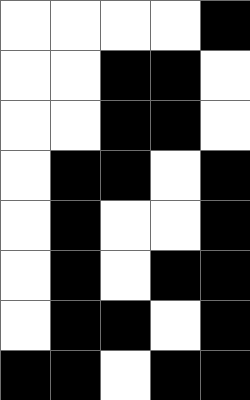[["white", "white", "white", "white", "black"], ["white", "white", "black", "black", "white"], ["white", "white", "black", "black", "white"], ["white", "black", "black", "white", "black"], ["white", "black", "white", "white", "black"], ["white", "black", "white", "black", "black"], ["white", "black", "black", "white", "black"], ["black", "black", "white", "black", "black"]]